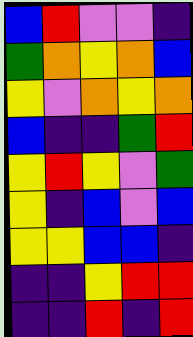[["blue", "red", "violet", "violet", "indigo"], ["green", "orange", "yellow", "orange", "blue"], ["yellow", "violet", "orange", "yellow", "orange"], ["blue", "indigo", "indigo", "green", "red"], ["yellow", "red", "yellow", "violet", "green"], ["yellow", "indigo", "blue", "violet", "blue"], ["yellow", "yellow", "blue", "blue", "indigo"], ["indigo", "indigo", "yellow", "red", "red"], ["indigo", "indigo", "red", "indigo", "red"]]